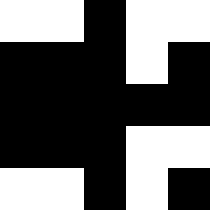[["white", "white", "black", "white", "white"], ["black", "black", "black", "white", "black"], ["black", "black", "black", "black", "black"], ["black", "black", "black", "white", "white"], ["white", "white", "black", "white", "black"]]